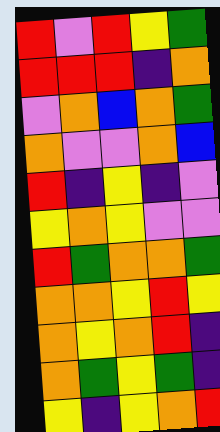[["red", "violet", "red", "yellow", "green"], ["red", "red", "red", "indigo", "orange"], ["violet", "orange", "blue", "orange", "green"], ["orange", "violet", "violet", "orange", "blue"], ["red", "indigo", "yellow", "indigo", "violet"], ["yellow", "orange", "yellow", "violet", "violet"], ["red", "green", "orange", "orange", "green"], ["orange", "orange", "yellow", "red", "yellow"], ["orange", "yellow", "orange", "red", "indigo"], ["orange", "green", "yellow", "green", "indigo"], ["yellow", "indigo", "yellow", "orange", "red"]]